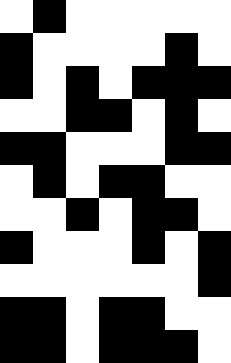[["white", "black", "white", "white", "white", "white", "white"], ["black", "white", "white", "white", "white", "black", "white"], ["black", "white", "black", "white", "black", "black", "black"], ["white", "white", "black", "black", "white", "black", "white"], ["black", "black", "white", "white", "white", "black", "black"], ["white", "black", "white", "black", "black", "white", "white"], ["white", "white", "black", "white", "black", "black", "white"], ["black", "white", "white", "white", "black", "white", "black"], ["white", "white", "white", "white", "white", "white", "black"], ["black", "black", "white", "black", "black", "white", "white"], ["black", "black", "white", "black", "black", "black", "white"]]